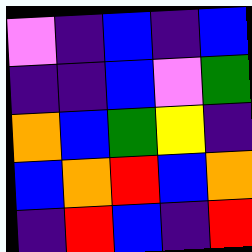[["violet", "indigo", "blue", "indigo", "blue"], ["indigo", "indigo", "blue", "violet", "green"], ["orange", "blue", "green", "yellow", "indigo"], ["blue", "orange", "red", "blue", "orange"], ["indigo", "red", "blue", "indigo", "red"]]